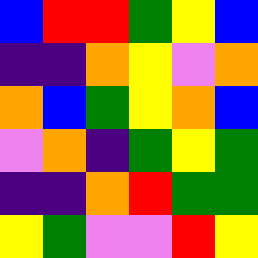[["blue", "red", "red", "green", "yellow", "blue"], ["indigo", "indigo", "orange", "yellow", "violet", "orange"], ["orange", "blue", "green", "yellow", "orange", "blue"], ["violet", "orange", "indigo", "green", "yellow", "green"], ["indigo", "indigo", "orange", "red", "green", "green"], ["yellow", "green", "violet", "violet", "red", "yellow"]]